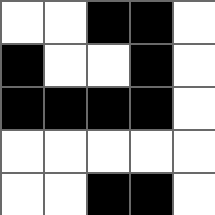[["white", "white", "black", "black", "white"], ["black", "white", "white", "black", "white"], ["black", "black", "black", "black", "white"], ["white", "white", "white", "white", "white"], ["white", "white", "black", "black", "white"]]